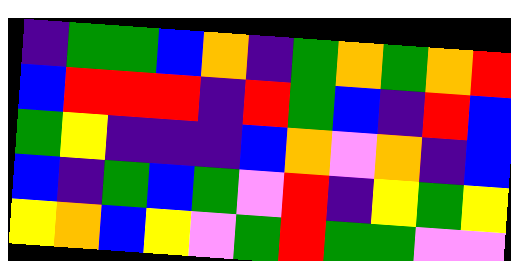[["indigo", "green", "green", "blue", "orange", "indigo", "green", "orange", "green", "orange", "red"], ["blue", "red", "red", "red", "indigo", "red", "green", "blue", "indigo", "red", "blue"], ["green", "yellow", "indigo", "indigo", "indigo", "blue", "orange", "violet", "orange", "indigo", "blue"], ["blue", "indigo", "green", "blue", "green", "violet", "red", "indigo", "yellow", "green", "yellow"], ["yellow", "orange", "blue", "yellow", "violet", "green", "red", "green", "green", "violet", "violet"]]